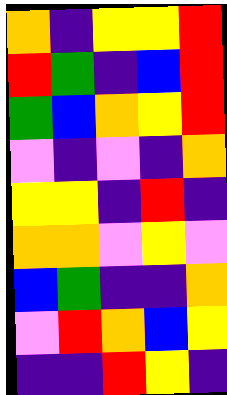[["orange", "indigo", "yellow", "yellow", "red"], ["red", "green", "indigo", "blue", "red"], ["green", "blue", "orange", "yellow", "red"], ["violet", "indigo", "violet", "indigo", "orange"], ["yellow", "yellow", "indigo", "red", "indigo"], ["orange", "orange", "violet", "yellow", "violet"], ["blue", "green", "indigo", "indigo", "orange"], ["violet", "red", "orange", "blue", "yellow"], ["indigo", "indigo", "red", "yellow", "indigo"]]